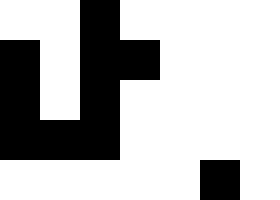[["white", "white", "black", "white", "white", "white", "white"], ["black", "white", "black", "black", "white", "white", "white"], ["black", "white", "black", "white", "white", "white", "white"], ["black", "black", "black", "white", "white", "white", "white"], ["white", "white", "white", "white", "white", "black", "white"]]